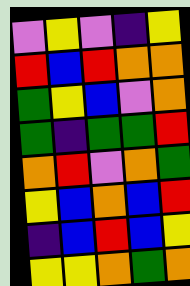[["violet", "yellow", "violet", "indigo", "yellow"], ["red", "blue", "red", "orange", "orange"], ["green", "yellow", "blue", "violet", "orange"], ["green", "indigo", "green", "green", "red"], ["orange", "red", "violet", "orange", "green"], ["yellow", "blue", "orange", "blue", "red"], ["indigo", "blue", "red", "blue", "yellow"], ["yellow", "yellow", "orange", "green", "orange"]]